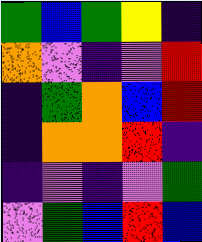[["green", "blue", "green", "yellow", "indigo"], ["orange", "violet", "indigo", "violet", "red"], ["indigo", "green", "orange", "blue", "red"], ["indigo", "orange", "orange", "red", "indigo"], ["indigo", "violet", "indigo", "violet", "green"], ["violet", "green", "blue", "red", "blue"]]